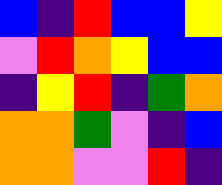[["blue", "indigo", "red", "blue", "blue", "yellow"], ["violet", "red", "orange", "yellow", "blue", "blue"], ["indigo", "yellow", "red", "indigo", "green", "orange"], ["orange", "orange", "green", "violet", "indigo", "blue"], ["orange", "orange", "violet", "violet", "red", "indigo"]]